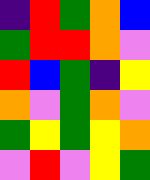[["indigo", "red", "green", "orange", "blue"], ["green", "red", "red", "orange", "violet"], ["red", "blue", "green", "indigo", "yellow"], ["orange", "violet", "green", "orange", "violet"], ["green", "yellow", "green", "yellow", "orange"], ["violet", "red", "violet", "yellow", "green"]]